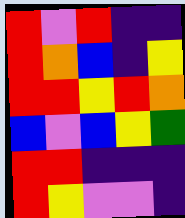[["red", "violet", "red", "indigo", "indigo"], ["red", "orange", "blue", "indigo", "yellow"], ["red", "red", "yellow", "red", "orange"], ["blue", "violet", "blue", "yellow", "green"], ["red", "red", "indigo", "indigo", "indigo"], ["red", "yellow", "violet", "violet", "indigo"]]